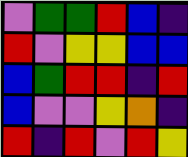[["violet", "green", "green", "red", "blue", "indigo"], ["red", "violet", "yellow", "yellow", "blue", "blue"], ["blue", "green", "red", "red", "indigo", "red"], ["blue", "violet", "violet", "yellow", "orange", "indigo"], ["red", "indigo", "red", "violet", "red", "yellow"]]